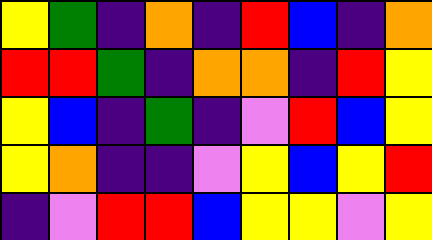[["yellow", "green", "indigo", "orange", "indigo", "red", "blue", "indigo", "orange"], ["red", "red", "green", "indigo", "orange", "orange", "indigo", "red", "yellow"], ["yellow", "blue", "indigo", "green", "indigo", "violet", "red", "blue", "yellow"], ["yellow", "orange", "indigo", "indigo", "violet", "yellow", "blue", "yellow", "red"], ["indigo", "violet", "red", "red", "blue", "yellow", "yellow", "violet", "yellow"]]